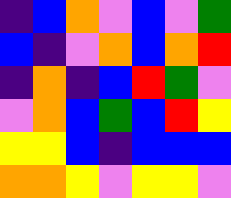[["indigo", "blue", "orange", "violet", "blue", "violet", "green"], ["blue", "indigo", "violet", "orange", "blue", "orange", "red"], ["indigo", "orange", "indigo", "blue", "red", "green", "violet"], ["violet", "orange", "blue", "green", "blue", "red", "yellow"], ["yellow", "yellow", "blue", "indigo", "blue", "blue", "blue"], ["orange", "orange", "yellow", "violet", "yellow", "yellow", "violet"]]